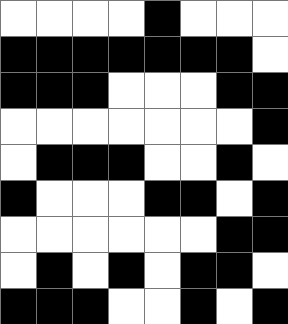[["white", "white", "white", "white", "black", "white", "white", "white"], ["black", "black", "black", "black", "black", "black", "black", "white"], ["black", "black", "black", "white", "white", "white", "black", "black"], ["white", "white", "white", "white", "white", "white", "white", "black"], ["white", "black", "black", "black", "white", "white", "black", "white"], ["black", "white", "white", "white", "black", "black", "white", "black"], ["white", "white", "white", "white", "white", "white", "black", "black"], ["white", "black", "white", "black", "white", "black", "black", "white"], ["black", "black", "black", "white", "white", "black", "white", "black"]]